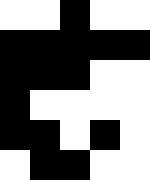[["white", "white", "black", "white", "white"], ["black", "black", "black", "black", "black"], ["black", "black", "black", "white", "white"], ["black", "white", "white", "white", "white"], ["black", "black", "white", "black", "white"], ["white", "black", "black", "white", "white"]]